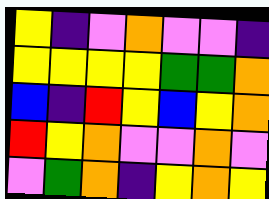[["yellow", "indigo", "violet", "orange", "violet", "violet", "indigo"], ["yellow", "yellow", "yellow", "yellow", "green", "green", "orange"], ["blue", "indigo", "red", "yellow", "blue", "yellow", "orange"], ["red", "yellow", "orange", "violet", "violet", "orange", "violet"], ["violet", "green", "orange", "indigo", "yellow", "orange", "yellow"]]